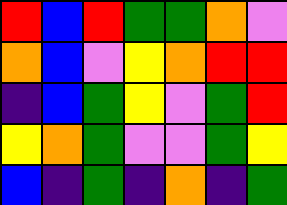[["red", "blue", "red", "green", "green", "orange", "violet"], ["orange", "blue", "violet", "yellow", "orange", "red", "red"], ["indigo", "blue", "green", "yellow", "violet", "green", "red"], ["yellow", "orange", "green", "violet", "violet", "green", "yellow"], ["blue", "indigo", "green", "indigo", "orange", "indigo", "green"]]